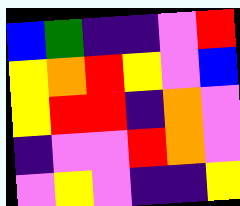[["blue", "green", "indigo", "indigo", "violet", "red"], ["yellow", "orange", "red", "yellow", "violet", "blue"], ["yellow", "red", "red", "indigo", "orange", "violet"], ["indigo", "violet", "violet", "red", "orange", "violet"], ["violet", "yellow", "violet", "indigo", "indigo", "yellow"]]